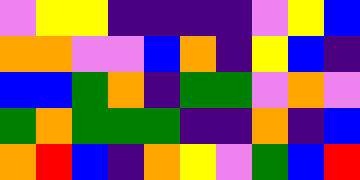[["violet", "yellow", "yellow", "indigo", "indigo", "indigo", "indigo", "violet", "yellow", "blue"], ["orange", "orange", "violet", "violet", "blue", "orange", "indigo", "yellow", "blue", "indigo"], ["blue", "blue", "green", "orange", "indigo", "green", "green", "violet", "orange", "violet"], ["green", "orange", "green", "green", "green", "indigo", "indigo", "orange", "indigo", "blue"], ["orange", "red", "blue", "indigo", "orange", "yellow", "violet", "green", "blue", "red"]]